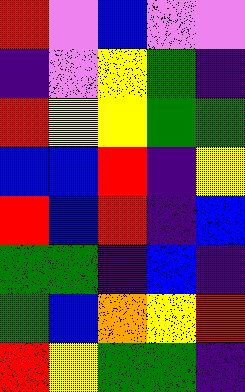[["red", "violet", "blue", "violet", "violet"], ["indigo", "violet", "yellow", "green", "indigo"], ["red", "yellow", "yellow", "green", "green"], ["blue", "blue", "red", "indigo", "yellow"], ["red", "blue", "red", "indigo", "blue"], ["green", "green", "indigo", "blue", "indigo"], ["green", "blue", "orange", "yellow", "red"], ["red", "yellow", "green", "green", "indigo"]]